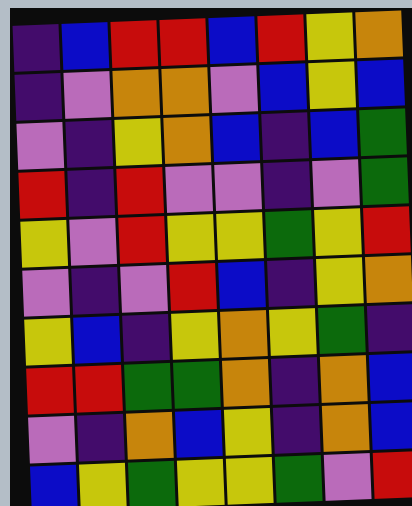[["indigo", "blue", "red", "red", "blue", "red", "yellow", "orange"], ["indigo", "violet", "orange", "orange", "violet", "blue", "yellow", "blue"], ["violet", "indigo", "yellow", "orange", "blue", "indigo", "blue", "green"], ["red", "indigo", "red", "violet", "violet", "indigo", "violet", "green"], ["yellow", "violet", "red", "yellow", "yellow", "green", "yellow", "red"], ["violet", "indigo", "violet", "red", "blue", "indigo", "yellow", "orange"], ["yellow", "blue", "indigo", "yellow", "orange", "yellow", "green", "indigo"], ["red", "red", "green", "green", "orange", "indigo", "orange", "blue"], ["violet", "indigo", "orange", "blue", "yellow", "indigo", "orange", "blue"], ["blue", "yellow", "green", "yellow", "yellow", "green", "violet", "red"]]